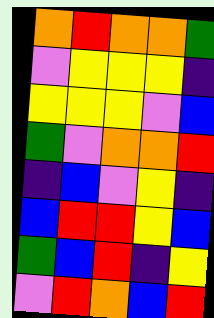[["orange", "red", "orange", "orange", "green"], ["violet", "yellow", "yellow", "yellow", "indigo"], ["yellow", "yellow", "yellow", "violet", "blue"], ["green", "violet", "orange", "orange", "red"], ["indigo", "blue", "violet", "yellow", "indigo"], ["blue", "red", "red", "yellow", "blue"], ["green", "blue", "red", "indigo", "yellow"], ["violet", "red", "orange", "blue", "red"]]